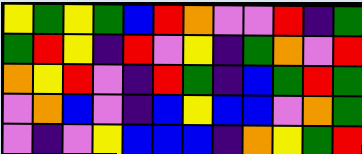[["yellow", "green", "yellow", "green", "blue", "red", "orange", "violet", "violet", "red", "indigo", "green"], ["green", "red", "yellow", "indigo", "red", "violet", "yellow", "indigo", "green", "orange", "violet", "red"], ["orange", "yellow", "red", "violet", "indigo", "red", "green", "indigo", "blue", "green", "red", "green"], ["violet", "orange", "blue", "violet", "indigo", "blue", "yellow", "blue", "blue", "violet", "orange", "green"], ["violet", "indigo", "violet", "yellow", "blue", "blue", "blue", "indigo", "orange", "yellow", "green", "red"]]